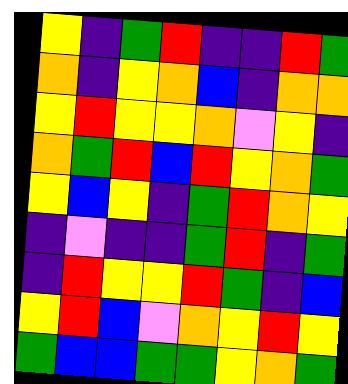[["yellow", "indigo", "green", "red", "indigo", "indigo", "red", "green"], ["orange", "indigo", "yellow", "orange", "blue", "indigo", "orange", "orange"], ["yellow", "red", "yellow", "yellow", "orange", "violet", "yellow", "indigo"], ["orange", "green", "red", "blue", "red", "yellow", "orange", "green"], ["yellow", "blue", "yellow", "indigo", "green", "red", "orange", "yellow"], ["indigo", "violet", "indigo", "indigo", "green", "red", "indigo", "green"], ["indigo", "red", "yellow", "yellow", "red", "green", "indigo", "blue"], ["yellow", "red", "blue", "violet", "orange", "yellow", "red", "yellow"], ["green", "blue", "blue", "green", "green", "yellow", "orange", "green"]]